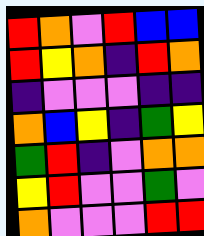[["red", "orange", "violet", "red", "blue", "blue"], ["red", "yellow", "orange", "indigo", "red", "orange"], ["indigo", "violet", "violet", "violet", "indigo", "indigo"], ["orange", "blue", "yellow", "indigo", "green", "yellow"], ["green", "red", "indigo", "violet", "orange", "orange"], ["yellow", "red", "violet", "violet", "green", "violet"], ["orange", "violet", "violet", "violet", "red", "red"]]